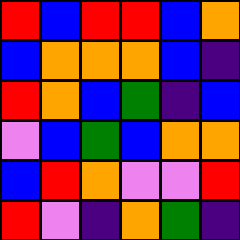[["red", "blue", "red", "red", "blue", "orange"], ["blue", "orange", "orange", "orange", "blue", "indigo"], ["red", "orange", "blue", "green", "indigo", "blue"], ["violet", "blue", "green", "blue", "orange", "orange"], ["blue", "red", "orange", "violet", "violet", "red"], ["red", "violet", "indigo", "orange", "green", "indigo"]]